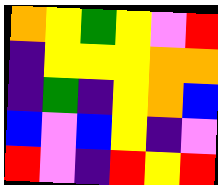[["orange", "yellow", "green", "yellow", "violet", "red"], ["indigo", "yellow", "yellow", "yellow", "orange", "orange"], ["indigo", "green", "indigo", "yellow", "orange", "blue"], ["blue", "violet", "blue", "yellow", "indigo", "violet"], ["red", "violet", "indigo", "red", "yellow", "red"]]